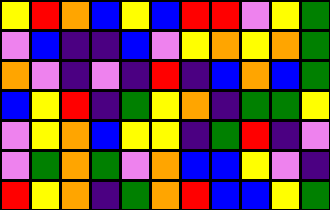[["yellow", "red", "orange", "blue", "yellow", "blue", "red", "red", "violet", "yellow", "green"], ["violet", "blue", "indigo", "indigo", "blue", "violet", "yellow", "orange", "yellow", "orange", "green"], ["orange", "violet", "indigo", "violet", "indigo", "red", "indigo", "blue", "orange", "blue", "green"], ["blue", "yellow", "red", "indigo", "green", "yellow", "orange", "indigo", "green", "green", "yellow"], ["violet", "yellow", "orange", "blue", "yellow", "yellow", "indigo", "green", "red", "indigo", "violet"], ["violet", "green", "orange", "green", "violet", "orange", "blue", "blue", "yellow", "violet", "indigo"], ["red", "yellow", "orange", "indigo", "green", "orange", "red", "blue", "blue", "yellow", "green"]]